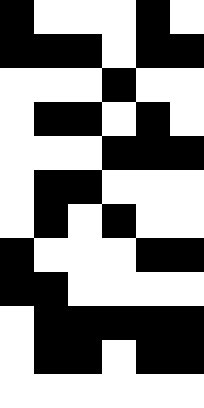[["black", "white", "white", "white", "black", "white"], ["black", "black", "black", "white", "black", "black"], ["white", "white", "white", "black", "white", "white"], ["white", "black", "black", "white", "black", "white"], ["white", "white", "white", "black", "black", "black"], ["white", "black", "black", "white", "white", "white"], ["white", "black", "white", "black", "white", "white"], ["black", "white", "white", "white", "black", "black"], ["black", "black", "white", "white", "white", "white"], ["white", "black", "black", "black", "black", "black"], ["white", "black", "black", "white", "black", "black"], ["white", "white", "white", "white", "white", "white"]]